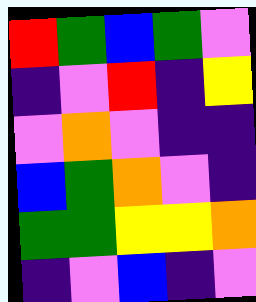[["red", "green", "blue", "green", "violet"], ["indigo", "violet", "red", "indigo", "yellow"], ["violet", "orange", "violet", "indigo", "indigo"], ["blue", "green", "orange", "violet", "indigo"], ["green", "green", "yellow", "yellow", "orange"], ["indigo", "violet", "blue", "indigo", "violet"]]